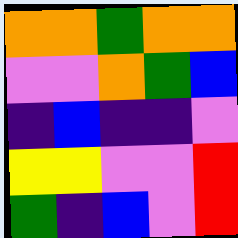[["orange", "orange", "green", "orange", "orange"], ["violet", "violet", "orange", "green", "blue"], ["indigo", "blue", "indigo", "indigo", "violet"], ["yellow", "yellow", "violet", "violet", "red"], ["green", "indigo", "blue", "violet", "red"]]